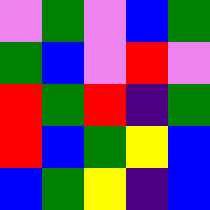[["violet", "green", "violet", "blue", "green"], ["green", "blue", "violet", "red", "violet"], ["red", "green", "red", "indigo", "green"], ["red", "blue", "green", "yellow", "blue"], ["blue", "green", "yellow", "indigo", "blue"]]